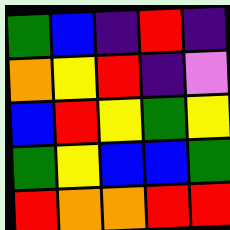[["green", "blue", "indigo", "red", "indigo"], ["orange", "yellow", "red", "indigo", "violet"], ["blue", "red", "yellow", "green", "yellow"], ["green", "yellow", "blue", "blue", "green"], ["red", "orange", "orange", "red", "red"]]